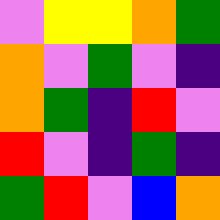[["violet", "yellow", "yellow", "orange", "green"], ["orange", "violet", "green", "violet", "indigo"], ["orange", "green", "indigo", "red", "violet"], ["red", "violet", "indigo", "green", "indigo"], ["green", "red", "violet", "blue", "orange"]]